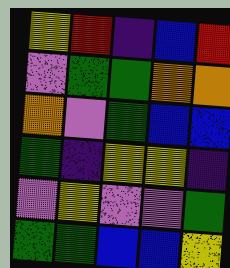[["yellow", "red", "indigo", "blue", "red"], ["violet", "green", "green", "orange", "orange"], ["orange", "violet", "green", "blue", "blue"], ["green", "indigo", "yellow", "yellow", "indigo"], ["violet", "yellow", "violet", "violet", "green"], ["green", "green", "blue", "blue", "yellow"]]